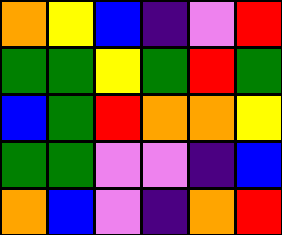[["orange", "yellow", "blue", "indigo", "violet", "red"], ["green", "green", "yellow", "green", "red", "green"], ["blue", "green", "red", "orange", "orange", "yellow"], ["green", "green", "violet", "violet", "indigo", "blue"], ["orange", "blue", "violet", "indigo", "orange", "red"]]